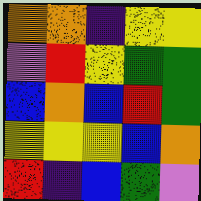[["orange", "orange", "indigo", "yellow", "yellow"], ["violet", "red", "yellow", "green", "green"], ["blue", "orange", "blue", "red", "green"], ["yellow", "yellow", "yellow", "blue", "orange"], ["red", "indigo", "blue", "green", "violet"]]